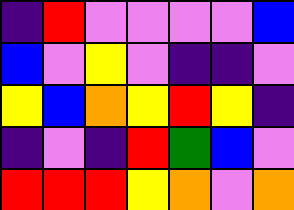[["indigo", "red", "violet", "violet", "violet", "violet", "blue"], ["blue", "violet", "yellow", "violet", "indigo", "indigo", "violet"], ["yellow", "blue", "orange", "yellow", "red", "yellow", "indigo"], ["indigo", "violet", "indigo", "red", "green", "blue", "violet"], ["red", "red", "red", "yellow", "orange", "violet", "orange"]]